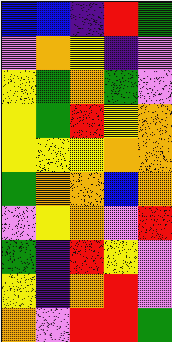[["blue", "blue", "indigo", "red", "green"], ["violet", "orange", "yellow", "indigo", "violet"], ["yellow", "green", "orange", "green", "violet"], ["yellow", "green", "red", "yellow", "orange"], ["yellow", "yellow", "yellow", "orange", "orange"], ["green", "orange", "orange", "blue", "orange"], ["violet", "yellow", "orange", "violet", "red"], ["green", "indigo", "red", "yellow", "violet"], ["yellow", "indigo", "orange", "red", "violet"], ["orange", "violet", "red", "red", "green"]]